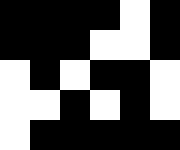[["black", "black", "black", "black", "white", "black"], ["black", "black", "black", "white", "white", "black"], ["white", "black", "white", "black", "black", "white"], ["white", "white", "black", "white", "black", "white"], ["white", "black", "black", "black", "black", "black"]]